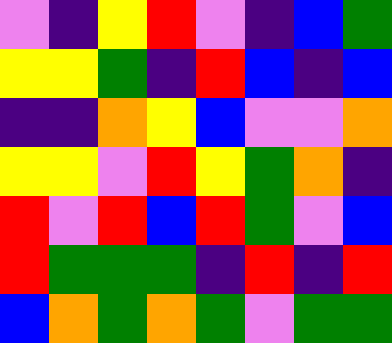[["violet", "indigo", "yellow", "red", "violet", "indigo", "blue", "green"], ["yellow", "yellow", "green", "indigo", "red", "blue", "indigo", "blue"], ["indigo", "indigo", "orange", "yellow", "blue", "violet", "violet", "orange"], ["yellow", "yellow", "violet", "red", "yellow", "green", "orange", "indigo"], ["red", "violet", "red", "blue", "red", "green", "violet", "blue"], ["red", "green", "green", "green", "indigo", "red", "indigo", "red"], ["blue", "orange", "green", "orange", "green", "violet", "green", "green"]]